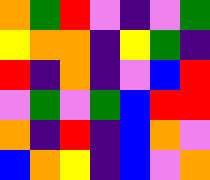[["orange", "green", "red", "violet", "indigo", "violet", "green"], ["yellow", "orange", "orange", "indigo", "yellow", "green", "indigo"], ["red", "indigo", "orange", "indigo", "violet", "blue", "red"], ["violet", "green", "violet", "green", "blue", "red", "red"], ["orange", "indigo", "red", "indigo", "blue", "orange", "violet"], ["blue", "orange", "yellow", "indigo", "blue", "violet", "orange"]]